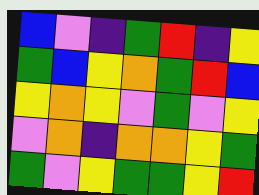[["blue", "violet", "indigo", "green", "red", "indigo", "yellow"], ["green", "blue", "yellow", "orange", "green", "red", "blue"], ["yellow", "orange", "yellow", "violet", "green", "violet", "yellow"], ["violet", "orange", "indigo", "orange", "orange", "yellow", "green"], ["green", "violet", "yellow", "green", "green", "yellow", "red"]]